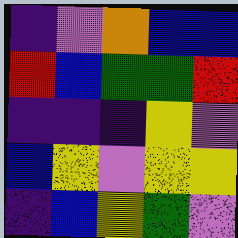[["indigo", "violet", "orange", "blue", "blue"], ["red", "blue", "green", "green", "red"], ["indigo", "indigo", "indigo", "yellow", "violet"], ["blue", "yellow", "violet", "yellow", "yellow"], ["indigo", "blue", "yellow", "green", "violet"]]